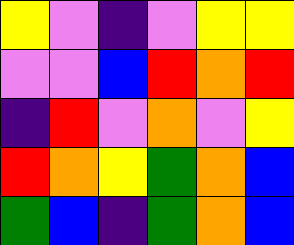[["yellow", "violet", "indigo", "violet", "yellow", "yellow"], ["violet", "violet", "blue", "red", "orange", "red"], ["indigo", "red", "violet", "orange", "violet", "yellow"], ["red", "orange", "yellow", "green", "orange", "blue"], ["green", "blue", "indigo", "green", "orange", "blue"]]